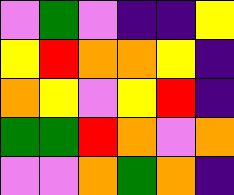[["violet", "green", "violet", "indigo", "indigo", "yellow"], ["yellow", "red", "orange", "orange", "yellow", "indigo"], ["orange", "yellow", "violet", "yellow", "red", "indigo"], ["green", "green", "red", "orange", "violet", "orange"], ["violet", "violet", "orange", "green", "orange", "indigo"]]